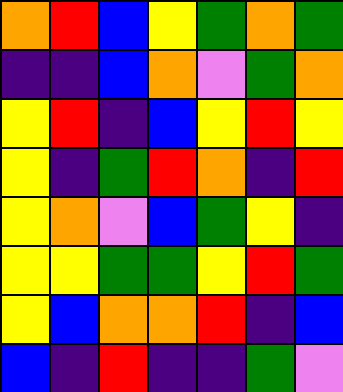[["orange", "red", "blue", "yellow", "green", "orange", "green"], ["indigo", "indigo", "blue", "orange", "violet", "green", "orange"], ["yellow", "red", "indigo", "blue", "yellow", "red", "yellow"], ["yellow", "indigo", "green", "red", "orange", "indigo", "red"], ["yellow", "orange", "violet", "blue", "green", "yellow", "indigo"], ["yellow", "yellow", "green", "green", "yellow", "red", "green"], ["yellow", "blue", "orange", "orange", "red", "indigo", "blue"], ["blue", "indigo", "red", "indigo", "indigo", "green", "violet"]]